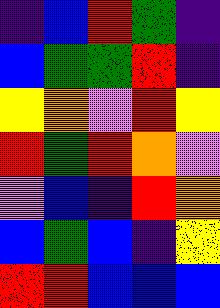[["indigo", "blue", "red", "green", "indigo"], ["blue", "green", "green", "red", "indigo"], ["yellow", "orange", "violet", "red", "yellow"], ["red", "green", "red", "orange", "violet"], ["violet", "blue", "indigo", "red", "orange"], ["blue", "green", "blue", "indigo", "yellow"], ["red", "red", "blue", "blue", "blue"]]